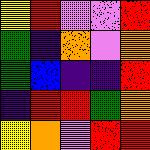[["yellow", "red", "violet", "violet", "red"], ["green", "indigo", "orange", "violet", "orange"], ["green", "blue", "indigo", "indigo", "red"], ["indigo", "red", "red", "green", "orange"], ["yellow", "orange", "violet", "red", "red"]]